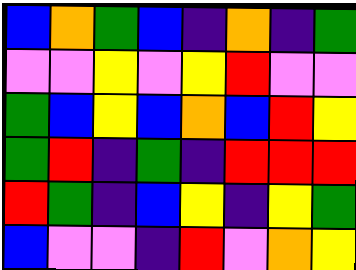[["blue", "orange", "green", "blue", "indigo", "orange", "indigo", "green"], ["violet", "violet", "yellow", "violet", "yellow", "red", "violet", "violet"], ["green", "blue", "yellow", "blue", "orange", "blue", "red", "yellow"], ["green", "red", "indigo", "green", "indigo", "red", "red", "red"], ["red", "green", "indigo", "blue", "yellow", "indigo", "yellow", "green"], ["blue", "violet", "violet", "indigo", "red", "violet", "orange", "yellow"]]